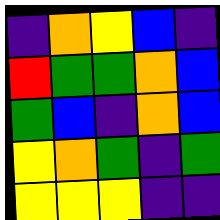[["indigo", "orange", "yellow", "blue", "indigo"], ["red", "green", "green", "orange", "blue"], ["green", "blue", "indigo", "orange", "blue"], ["yellow", "orange", "green", "indigo", "green"], ["yellow", "yellow", "yellow", "indigo", "indigo"]]